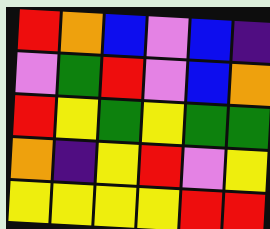[["red", "orange", "blue", "violet", "blue", "indigo"], ["violet", "green", "red", "violet", "blue", "orange"], ["red", "yellow", "green", "yellow", "green", "green"], ["orange", "indigo", "yellow", "red", "violet", "yellow"], ["yellow", "yellow", "yellow", "yellow", "red", "red"]]